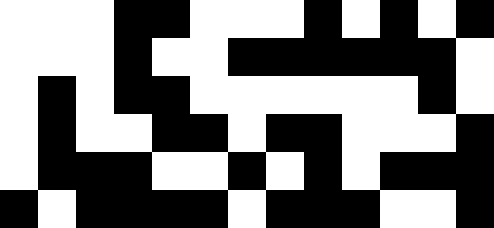[["white", "white", "white", "black", "black", "white", "white", "white", "black", "white", "black", "white", "black"], ["white", "white", "white", "black", "white", "white", "black", "black", "black", "black", "black", "black", "white"], ["white", "black", "white", "black", "black", "white", "white", "white", "white", "white", "white", "black", "white"], ["white", "black", "white", "white", "black", "black", "white", "black", "black", "white", "white", "white", "black"], ["white", "black", "black", "black", "white", "white", "black", "white", "black", "white", "black", "black", "black"], ["black", "white", "black", "black", "black", "black", "white", "black", "black", "black", "white", "white", "black"]]